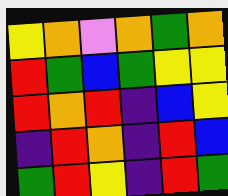[["yellow", "orange", "violet", "orange", "green", "orange"], ["red", "green", "blue", "green", "yellow", "yellow"], ["red", "orange", "red", "indigo", "blue", "yellow"], ["indigo", "red", "orange", "indigo", "red", "blue"], ["green", "red", "yellow", "indigo", "red", "green"]]